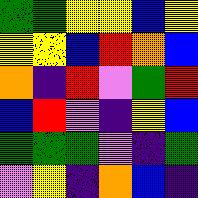[["green", "green", "yellow", "yellow", "blue", "yellow"], ["yellow", "yellow", "blue", "red", "orange", "blue"], ["orange", "indigo", "red", "violet", "green", "red"], ["blue", "red", "violet", "indigo", "yellow", "blue"], ["green", "green", "green", "violet", "indigo", "green"], ["violet", "yellow", "indigo", "orange", "blue", "indigo"]]